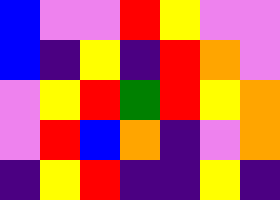[["blue", "violet", "violet", "red", "yellow", "violet", "violet"], ["blue", "indigo", "yellow", "indigo", "red", "orange", "violet"], ["violet", "yellow", "red", "green", "red", "yellow", "orange"], ["violet", "red", "blue", "orange", "indigo", "violet", "orange"], ["indigo", "yellow", "red", "indigo", "indigo", "yellow", "indigo"]]